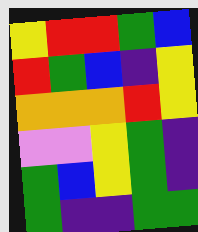[["yellow", "red", "red", "green", "blue"], ["red", "green", "blue", "indigo", "yellow"], ["orange", "orange", "orange", "red", "yellow"], ["violet", "violet", "yellow", "green", "indigo"], ["green", "blue", "yellow", "green", "indigo"], ["green", "indigo", "indigo", "green", "green"]]